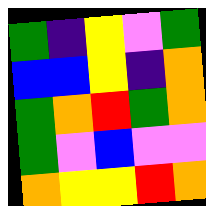[["green", "indigo", "yellow", "violet", "green"], ["blue", "blue", "yellow", "indigo", "orange"], ["green", "orange", "red", "green", "orange"], ["green", "violet", "blue", "violet", "violet"], ["orange", "yellow", "yellow", "red", "orange"]]